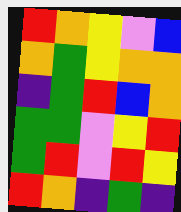[["red", "orange", "yellow", "violet", "blue"], ["orange", "green", "yellow", "orange", "orange"], ["indigo", "green", "red", "blue", "orange"], ["green", "green", "violet", "yellow", "red"], ["green", "red", "violet", "red", "yellow"], ["red", "orange", "indigo", "green", "indigo"]]